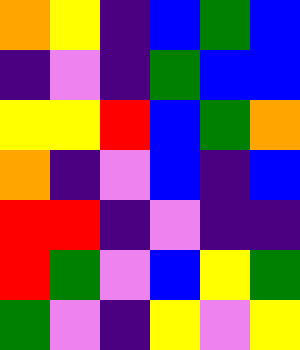[["orange", "yellow", "indigo", "blue", "green", "blue"], ["indigo", "violet", "indigo", "green", "blue", "blue"], ["yellow", "yellow", "red", "blue", "green", "orange"], ["orange", "indigo", "violet", "blue", "indigo", "blue"], ["red", "red", "indigo", "violet", "indigo", "indigo"], ["red", "green", "violet", "blue", "yellow", "green"], ["green", "violet", "indigo", "yellow", "violet", "yellow"]]